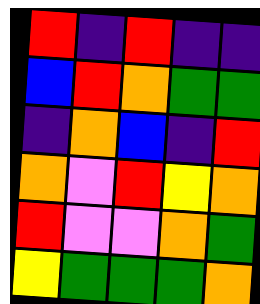[["red", "indigo", "red", "indigo", "indigo"], ["blue", "red", "orange", "green", "green"], ["indigo", "orange", "blue", "indigo", "red"], ["orange", "violet", "red", "yellow", "orange"], ["red", "violet", "violet", "orange", "green"], ["yellow", "green", "green", "green", "orange"]]